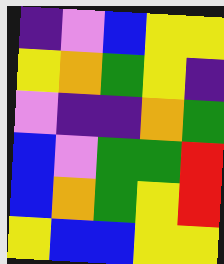[["indigo", "violet", "blue", "yellow", "yellow"], ["yellow", "orange", "green", "yellow", "indigo"], ["violet", "indigo", "indigo", "orange", "green"], ["blue", "violet", "green", "green", "red"], ["blue", "orange", "green", "yellow", "red"], ["yellow", "blue", "blue", "yellow", "yellow"]]